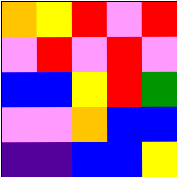[["orange", "yellow", "red", "violet", "red"], ["violet", "red", "violet", "red", "violet"], ["blue", "blue", "yellow", "red", "green"], ["violet", "violet", "orange", "blue", "blue"], ["indigo", "indigo", "blue", "blue", "yellow"]]